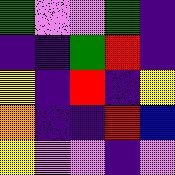[["green", "violet", "violet", "green", "indigo"], ["indigo", "indigo", "green", "red", "indigo"], ["yellow", "indigo", "red", "indigo", "yellow"], ["orange", "indigo", "indigo", "red", "blue"], ["yellow", "violet", "violet", "indigo", "violet"]]